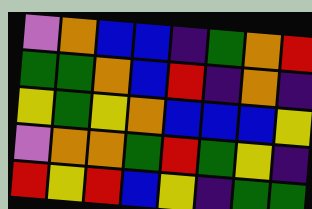[["violet", "orange", "blue", "blue", "indigo", "green", "orange", "red"], ["green", "green", "orange", "blue", "red", "indigo", "orange", "indigo"], ["yellow", "green", "yellow", "orange", "blue", "blue", "blue", "yellow"], ["violet", "orange", "orange", "green", "red", "green", "yellow", "indigo"], ["red", "yellow", "red", "blue", "yellow", "indigo", "green", "green"]]